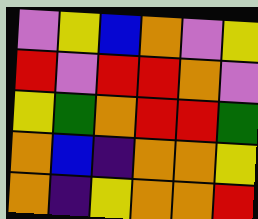[["violet", "yellow", "blue", "orange", "violet", "yellow"], ["red", "violet", "red", "red", "orange", "violet"], ["yellow", "green", "orange", "red", "red", "green"], ["orange", "blue", "indigo", "orange", "orange", "yellow"], ["orange", "indigo", "yellow", "orange", "orange", "red"]]